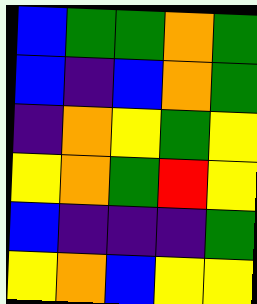[["blue", "green", "green", "orange", "green"], ["blue", "indigo", "blue", "orange", "green"], ["indigo", "orange", "yellow", "green", "yellow"], ["yellow", "orange", "green", "red", "yellow"], ["blue", "indigo", "indigo", "indigo", "green"], ["yellow", "orange", "blue", "yellow", "yellow"]]